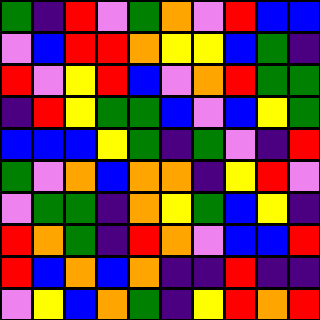[["green", "indigo", "red", "violet", "green", "orange", "violet", "red", "blue", "blue"], ["violet", "blue", "red", "red", "orange", "yellow", "yellow", "blue", "green", "indigo"], ["red", "violet", "yellow", "red", "blue", "violet", "orange", "red", "green", "green"], ["indigo", "red", "yellow", "green", "green", "blue", "violet", "blue", "yellow", "green"], ["blue", "blue", "blue", "yellow", "green", "indigo", "green", "violet", "indigo", "red"], ["green", "violet", "orange", "blue", "orange", "orange", "indigo", "yellow", "red", "violet"], ["violet", "green", "green", "indigo", "orange", "yellow", "green", "blue", "yellow", "indigo"], ["red", "orange", "green", "indigo", "red", "orange", "violet", "blue", "blue", "red"], ["red", "blue", "orange", "blue", "orange", "indigo", "indigo", "red", "indigo", "indigo"], ["violet", "yellow", "blue", "orange", "green", "indigo", "yellow", "red", "orange", "red"]]